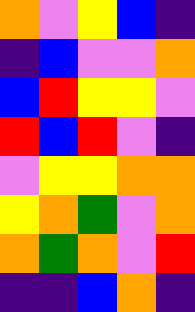[["orange", "violet", "yellow", "blue", "indigo"], ["indigo", "blue", "violet", "violet", "orange"], ["blue", "red", "yellow", "yellow", "violet"], ["red", "blue", "red", "violet", "indigo"], ["violet", "yellow", "yellow", "orange", "orange"], ["yellow", "orange", "green", "violet", "orange"], ["orange", "green", "orange", "violet", "red"], ["indigo", "indigo", "blue", "orange", "indigo"]]